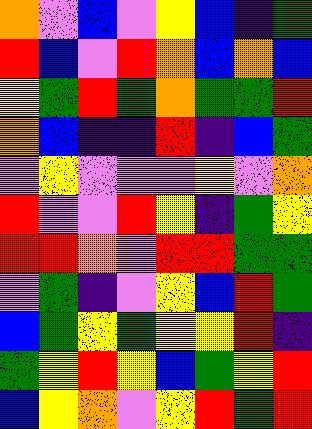[["orange", "violet", "blue", "violet", "yellow", "blue", "indigo", "green"], ["red", "blue", "violet", "red", "orange", "blue", "orange", "blue"], ["yellow", "green", "red", "green", "orange", "green", "green", "red"], ["orange", "blue", "indigo", "indigo", "red", "indigo", "blue", "green"], ["violet", "yellow", "violet", "violet", "violet", "yellow", "violet", "orange"], ["red", "violet", "violet", "red", "yellow", "indigo", "green", "yellow"], ["red", "red", "orange", "violet", "red", "red", "green", "green"], ["violet", "green", "indigo", "violet", "yellow", "blue", "red", "green"], ["blue", "green", "yellow", "green", "yellow", "yellow", "red", "indigo"], ["green", "yellow", "red", "yellow", "blue", "green", "yellow", "red"], ["blue", "yellow", "orange", "violet", "yellow", "red", "green", "red"]]